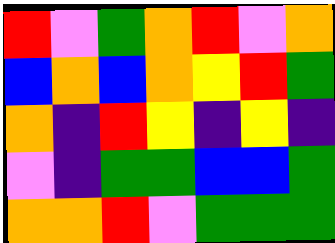[["red", "violet", "green", "orange", "red", "violet", "orange"], ["blue", "orange", "blue", "orange", "yellow", "red", "green"], ["orange", "indigo", "red", "yellow", "indigo", "yellow", "indigo"], ["violet", "indigo", "green", "green", "blue", "blue", "green"], ["orange", "orange", "red", "violet", "green", "green", "green"]]